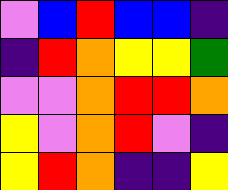[["violet", "blue", "red", "blue", "blue", "indigo"], ["indigo", "red", "orange", "yellow", "yellow", "green"], ["violet", "violet", "orange", "red", "red", "orange"], ["yellow", "violet", "orange", "red", "violet", "indigo"], ["yellow", "red", "orange", "indigo", "indigo", "yellow"]]